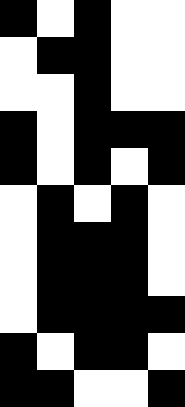[["black", "white", "black", "white", "white"], ["white", "black", "black", "white", "white"], ["white", "white", "black", "white", "white"], ["black", "white", "black", "black", "black"], ["black", "white", "black", "white", "black"], ["white", "black", "white", "black", "white"], ["white", "black", "black", "black", "white"], ["white", "black", "black", "black", "white"], ["white", "black", "black", "black", "black"], ["black", "white", "black", "black", "white"], ["black", "black", "white", "white", "black"]]